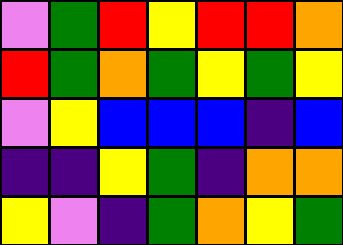[["violet", "green", "red", "yellow", "red", "red", "orange"], ["red", "green", "orange", "green", "yellow", "green", "yellow"], ["violet", "yellow", "blue", "blue", "blue", "indigo", "blue"], ["indigo", "indigo", "yellow", "green", "indigo", "orange", "orange"], ["yellow", "violet", "indigo", "green", "orange", "yellow", "green"]]